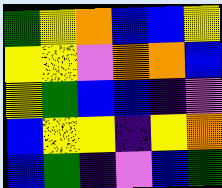[["green", "yellow", "orange", "blue", "blue", "yellow"], ["yellow", "yellow", "violet", "orange", "orange", "blue"], ["yellow", "green", "blue", "blue", "indigo", "violet"], ["blue", "yellow", "yellow", "indigo", "yellow", "orange"], ["blue", "green", "indigo", "violet", "blue", "green"]]